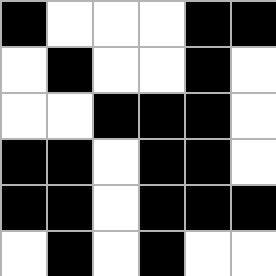[["black", "white", "white", "white", "black", "black"], ["white", "black", "white", "white", "black", "white"], ["white", "white", "black", "black", "black", "white"], ["black", "black", "white", "black", "black", "white"], ["black", "black", "white", "black", "black", "black"], ["white", "black", "white", "black", "white", "white"]]